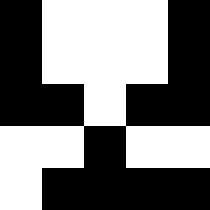[["black", "white", "white", "white", "black"], ["black", "white", "white", "white", "black"], ["black", "black", "white", "black", "black"], ["white", "white", "black", "white", "white"], ["white", "black", "black", "black", "black"]]